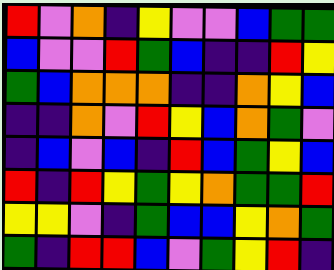[["red", "violet", "orange", "indigo", "yellow", "violet", "violet", "blue", "green", "green"], ["blue", "violet", "violet", "red", "green", "blue", "indigo", "indigo", "red", "yellow"], ["green", "blue", "orange", "orange", "orange", "indigo", "indigo", "orange", "yellow", "blue"], ["indigo", "indigo", "orange", "violet", "red", "yellow", "blue", "orange", "green", "violet"], ["indigo", "blue", "violet", "blue", "indigo", "red", "blue", "green", "yellow", "blue"], ["red", "indigo", "red", "yellow", "green", "yellow", "orange", "green", "green", "red"], ["yellow", "yellow", "violet", "indigo", "green", "blue", "blue", "yellow", "orange", "green"], ["green", "indigo", "red", "red", "blue", "violet", "green", "yellow", "red", "indigo"]]